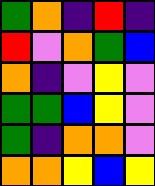[["green", "orange", "indigo", "red", "indigo"], ["red", "violet", "orange", "green", "blue"], ["orange", "indigo", "violet", "yellow", "violet"], ["green", "green", "blue", "yellow", "violet"], ["green", "indigo", "orange", "orange", "violet"], ["orange", "orange", "yellow", "blue", "yellow"]]